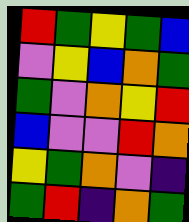[["red", "green", "yellow", "green", "blue"], ["violet", "yellow", "blue", "orange", "green"], ["green", "violet", "orange", "yellow", "red"], ["blue", "violet", "violet", "red", "orange"], ["yellow", "green", "orange", "violet", "indigo"], ["green", "red", "indigo", "orange", "green"]]